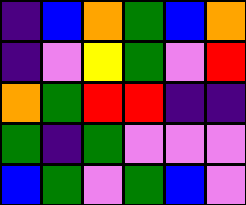[["indigo", "blue", "orange", "green", "blue", "orange"], ["indigo", "violet", "yellow", "green", "violet", "red"], ["orange", "green", "red", "red", "indigo", "indigo"], ["green", "indigo", "green", "violet", "violet", "violet"], ["blue", "green", "violet", "green", "blue", "violet"]]